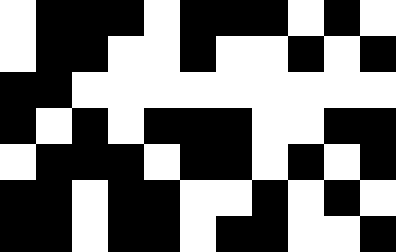[["white", "black", "black", "black", "white", "black", "black", "black", "white", "black", "white"], ["white", "black", "black", "white", "white", "black", "white", "white", "black", "white", "black"], ["black", "black", "white", "white", "white", "white", "white", "white", "white", "white", "white"], ["black", "white", "black", "white", "black", "black", "black", "white", "white", "black", "black"], ["white", "black", "black", "black", "white", "black", "black", "white", "black", "white", "black"], ["black", "black", "white", "black", "black", "white", "white", "black", "white", "black", "white"], ["black", "black", "white", "black", "black", "white", "black", "black", "white", "white", "black"]]